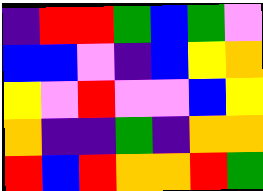[["indigo", "red", "red", "green", "blue", "green", "violet"], ["blue", "blue", "violet", "indigo", "blue", "yellow", "orange"], ["yellow", "violet", "red", "violet", "violet", "blue", "yellow"], ["orange", "indigo", "indigo", "green", "indigo", "orange", "orange"], ["red", "blue", "red", "orange", "orange", "red", "green"]]